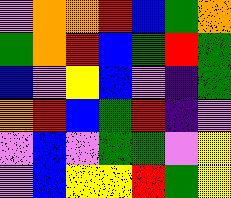[["violet", "orange", "orange", "red", "blue", "green", "orange"], ["green", "orange", "red", "blue", "green", "red", "green"], ["blue", "violet", "yellow", "blue", "violet", "indigo", "green"], ["orange", "red", "blue", "green", "red", "indigo", "violet"], ["violet", "blue", "violet", "green", "green", "violet", "yellow"], ["violet", "blue", "yellow", "yellow", "red", "green", "yellow"]]